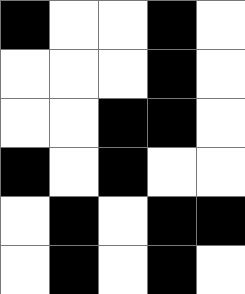[["black", "white", "white", "black", "white"], ["white", "white", "white", "black", "white"], ["white", "white", "black", "black", "white"], ["black", "white", "black", "white", "white"], ["white", "black", "white", "black", "black"], ["white", "black", "white", "black", "white"]]